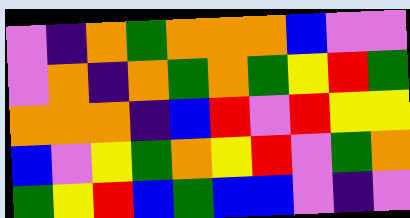[["violet", "indigo", "orange", "green", "orange", "orange", "orange", "blue", "violet", "violet"], ["violet", "orange", "indigo", "orange", "green", "orange", "green", "yellow", "red", "green"], ["orange", "orange", "orange", "indigo", "blue", "red", "violet", "red", "yellow", "yellow"], ["blue", "violet", "yellow", "green", "orange", "yellow", "red", "violet", "green", "orange"], ["green", "yellow", "red", "blue", "green", "blue", "blue", "violet", "indigo", "violet"]]